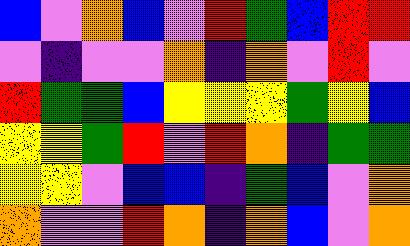[["blue", "violet", "orange", "blue", "violet", "red", "green", "blue", "red", "red"], ["violet", "indigo", "violet", "violet", "orange", "indigo", "orange", "violet", "red", "violet"], ["red", "green", "green", "blue", "yellow", "yellow", "yellow", "green", "yellow", "blue"], ["yellow", "yellow", "green", "red", "violet", "red", "orange", "indigo", "green", "green"], ["yellow", "yellow", "violet", "blue", "blue", "indigo", "green", "blue", "violet", "orange"], ["orange", "violet", "violet", "red", "orange", "indigo", "orange", "blue", "violet", "orange"]]